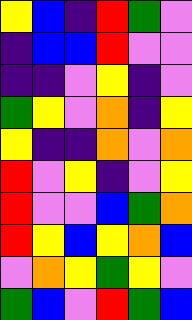[["yellow", "blue", "indigo", "red", "green", "violet"], ["indigo", "blue", "blue", "red", "violet", "violet"], ["indigo", "indigo", "violet", "yellow", "indigo", "violet"], ["green", "yellow", "violet", "orange", "indigo", "yellow"], ["yellow", "indigo", "indigo", "orange", "violet", "orange"], ["red", "violet", "yellow", "indigo", "violet", "yellow"], ["red", "violet", "violet", "blue", "green", "orange"], ["red", "yellow", "blue", "yellow", "orange", "blue"], ["violet", "orange", "yellow", "green", "yellow", "violet"], ["green", "blue", "violet", "red", "green", "blue"]]